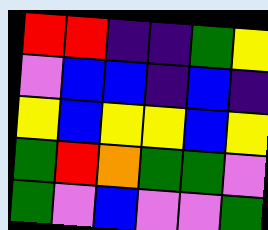[["red", "red", "indigo", "indigo", "green", "yellow"], ["violet", "blue", "blue", "indigo", "blue", "indigo"], ["yellow", "blue", "yellow", "yellow", "blue", "yellow"], ["green", "red", "orange", "green", "green", "violet"], ["green", "violet", "blue", "violet", "violet", "green"]]